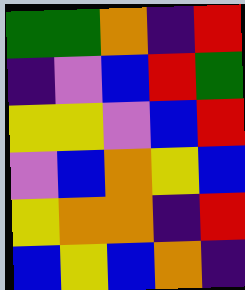[["green", "green", "orange", "indigo", "red"], ["indigo", "violet", "blue", "red", "green"], ["yellow", "yellow", "violet", "blue", "red"], ["violet", "blue", "orange", "yellow", "blue"], ["yellow", "orange", "orange", "indigo", "red"], ["blue", "yellow", "blue", "orange", "indigo"]]